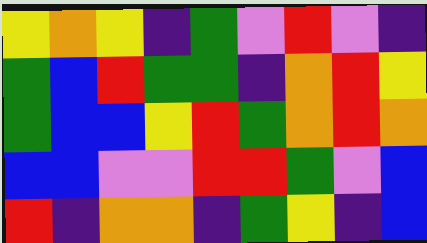[["yellow", "orange", "yellow", "indigo", "green", "violet", "red", "violet", "indigo"], ["green", "blue", "red", "green", "green", "indigo", "orange", "red", "yellow"], ["green", "blue", "blue", "yellow", "red", "green", "orange", "red", "orange"], ["blue", "blue", "violet", "violet", "red", "red", "green", "violet", "blue"], ["red", "indigo", "orange", "orange", "indigo", "green", "yellow", "indigo", "blue"]]